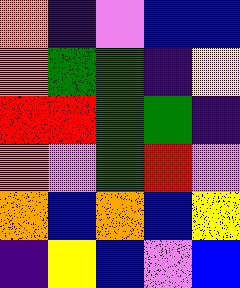[["orange", "indigo", "violet", "blue", "blue"], ["orange", "green", "green", "indigo", "yellow"], ["red", "red", "green", "green", "indigo"], ["orange", "violet", "green", "red", "violet"], ["orange", "blue", "orange", "blue", "yellow"], ["indigo", "yellow", "blue", "violet", "blue"]]